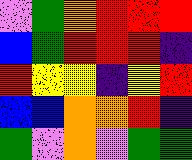[["violet", "green", "orange", "red", "red", "red"], ["blue", "green", "red", "red", "red", "indigo"], ["red", "yellow", "yellow", "indigo", "yellow", "red"], ["blue", "blue", "orange", "orange", "red", "indigo"], ["green", "violet", "orange", "violet", "green", "green"]]